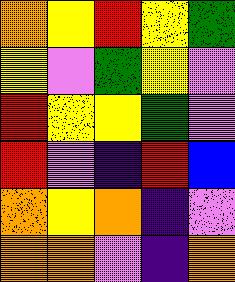[["orange", "yellow", "red", "yellow", "green"], ["yellow", "violet", "green", "yellow", "violet"], ["red", "yellow", "yellow", "green", "violet"], ["red", "violet", "indigo", "red", "blue"], ["orange", "yellow", "orange", "indigo", "violet"], ["orange", "orange", "violet", "indigo", "orange"]]